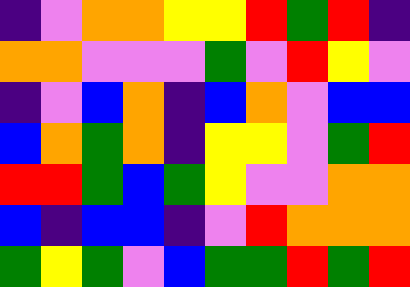[["indigo", "violet", "orange", "orange", "yellow", "yellow", "red", "green", "red", "indigo"], ["orange", "orange", "violet", "violet", "violet", "green", "violet", "red", "yellow", "violet"], ["indigo", "violet", "blue", "orange", "indigo", "blue", "orange", "violet", "blue", "blue"], ["blue", "orange", "green", "orange", "indigo", "yellow", "yellow", "violet", "green", "red"], ["red", "red", "green", "blue", "green", "yellow", "violet", "violet", "orange", "orange"], ["blue", "indigo", "blue", "blue", "indigo", "violet", "red", "orange", "orange", "orange"], ["green", "yellow", "green", "violet", "blue", "green", "green", "red", "green", "red"]]